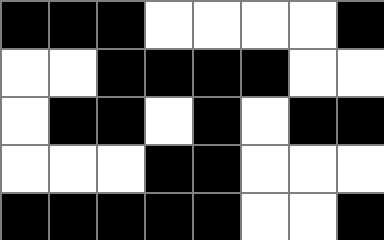[["black", "black", "black", "white", "white", "white", "white", "black"], ["white", "white", "black", "black", "black", "black", "white", "white"], ["white", "black", "black", "white", "black", "white", "black", "black"], ["white", "white", "white", "black", "black", "white", "white", "white"], ["black", "black", "black", "black", "black", "white", "white", "black"]]